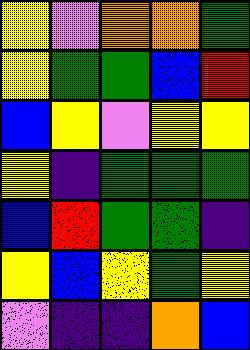[["yellow", "violet", "orange", "orange", "green"], ["yellow", "green", "green", "blue", "red"], ["blue", "yellow", "violet", "yellow", "yellow"], ["yellow", "indigo", "green", "green", "green"], ["blue", "red", "green", "green", "indigo"], ["yellow", "blue", "yellow", "green", "yellow"], ["violet", "indigo", "indigo", "orange", "blue"]]